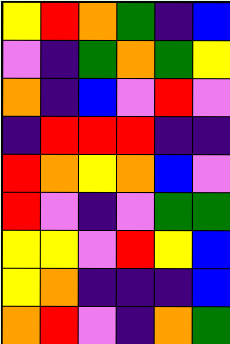[["yellow", "red", "orange", "green", "indigo", "blue"], ["violet", "indigo", "green", "orange", "green", "yellow"], ["orange", "indigo", "blue", "violet", "red", "violet"], ["indigo", "red", "red", "red", "indigo", "indigo"], ["red", "orange", "yellow", "orange", "blue", "violet"], ["red", "violet", "indigo", "violet", "green", "green"], ["yellow", "yellow", "violet", "red", "yellow", "blue"], ["yellow", "orange", "indigo", "indigo", "indigo", "blue"], ["orange", "red", "violet", "indigo", "orange", "green"]]